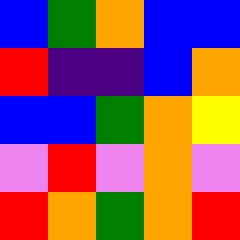[["blue", "green", "orange", "blue", "blue"], ["red", "indigo", "indigo", "blue", "orange"], ["blue", "blue", "green", "orange", "yellow"], ["violet", "red", "violet", "orange", "violet"], ["red", "orange", "green", "orange", "red"]]